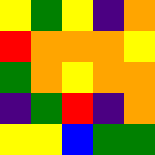[["yellow", "green", "yellow", "indigo", "orange"], ["red", "orange", "orange", "orange", "yellow"], ["green", "orange", "yellow", "orange", "orange"], ["indigo", "green", "red", "indigo", "orange"], ["yellow", "yellow", "blue", "green", "green"]]